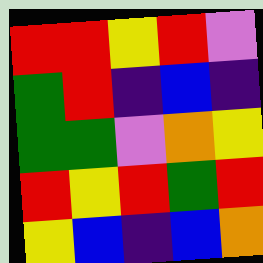[["red", "red", "yellow", "red", "violet"], ["green", "red", "indigo", "blue", "indigo"], ["green", "green", "violet", "orange", "yellow"], ["red", "yellow", "red", "green", "red"], ["yellow", "blue", "indigo", "blue", "orange"]]